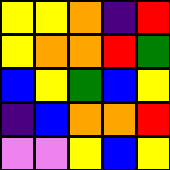[["yellow", "yellow", "orange", "indigo", "red"], ["yellow", "orange", "orange", "red", "green"], ["blue", "yellow", "green", "blue", "yellow"], ["indigo", "blue", "orange", "orange", "red"], ["violet", "violet", "yellow", "blue", "yellow"]]